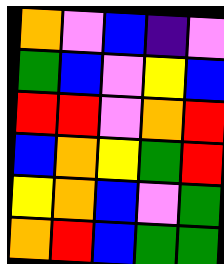[["orange", "violet", "blue", "indigo", "violet"], ["green", "blue", "violet", "yellow", "blue"], ["red", "red", "violet", "orange", "red"], ["blue", "orange", "yellow", "green", "red"], ["yellow", "orange", "blue", "violet", "green"], ["orange", "red", "blue", "green", "green"]]